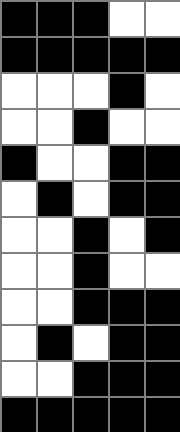[["black", "black", "black", "white", "white"], ["black", "black", "black", "black", "black"], ["white", "white", "white", "black", "white"], ["white", "white", "black", "white", "white"], ["black", "white", "white", "black", "black"], ["white", "black", "white", "black", "black"], ["white", "white", "black", "white", "black"], ["white", "white", "black", "white", "white"], ["white", "white", "black", "black", "black"], ["white", "black", "white", "black", "black"], ["white", "white", "black", "black", "black"], ["black", "black", "black", "black", "black"]]